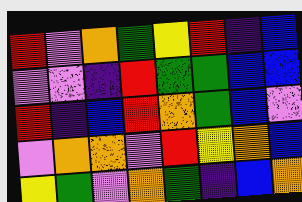[["red", "violet", "orange", "green", "yellow", "red", "indigo", "blue"], ["violet", "violet", "indigo", "red", "green", "green", "blue", "blue"], ["red", "indigo", "blue", "red", "orange", "green", "blue", "violet"], ["violet", "orange", "orange", "violet", "red", "yellow", "orange", "blue"], ["yellow", "green", "violet", "orange", "green", "indigo", "blue", "orange"]]